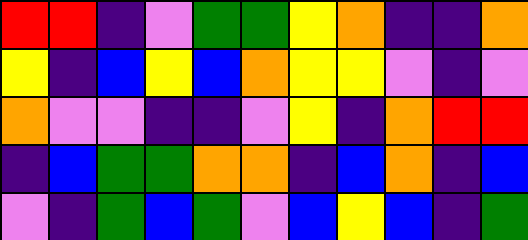[["red", "red", "indigo", "violet", "green", "green", "yellow", "orange", "indigo", "indigo", "orange"], ["yellow", "indigo", "blue", "yellow", "blue", "orange", "yellow", "yellow", "violet", "indigo", "violet"], ["orange", "violet", "violet", "indigo", "indigo", "violet", "yellow", "indigo", "orange", "red", "red"], ["indigo", "blue", "green", "green", "orange", "orange", "indigo", "blue", "orange", "indigo", "blue"], ["violet", "indigo", "green", "blue", "green", "violet", "blue", "yellow", "blue", "indigo", "green"]]